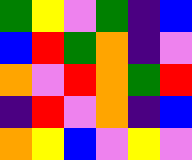[["green", "yellow", "violet", "green", "indigo", "blue"], ["blue", "red", "green", "orange", "indigo", "violet"], ["orange", "violet", "red", "orange", "green", "red"], ["indigo", "red", "violet", "orange", "indigo", "blue"], ["orange", "yellow", "blue", "violet", "yellow", "violet"]]